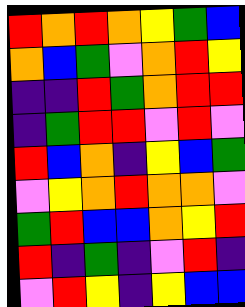[["red", "orange", "red", "orange", "yellow", "green", "blue"], ["orange", "blue", "green", "violet", "orange", "red", "yellow"], ["indigo", "indigo", "red", "green", "orange", "red", "red"], ["indigo", "green", "red", "red", "violet", "red", "violet"], ["red", "blue", "orange", "indigo", "yellow", "blue", "green"], ["violet", "yellow", "orange", "red", "orange", "orange", "violet"], ["green", "red", "blue", "blue", "orange", "yellow", "red"], ["red", "indigo", "green", "indigo", "violet", "red", "indigo"], ["violet", "red", "yellow", "indigo", "yellow", "blue", "blue"]]